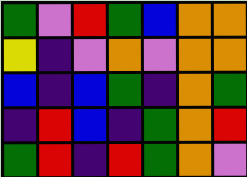[["green", "violet", "red", "green", "blue", "orange", "orange"], ["yellow", "indigo", "violet", "orange", "violet", "orange", "orange"], ["blue", "indigo", "blue", "green", "indigo", "orange", "green"], ["indigo", "red", "blue", "indigo", "green", "orange", "red"], ["green", "red", "indigo", "red", "green", "orange", "violet"]]